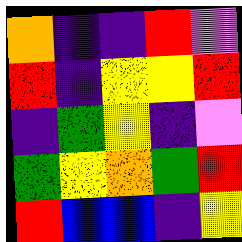[["orange", "indigo", "indigo", "red", "violet"], ["red", "indigo", "yellow", "yellow", "red"], ["indigo", "green", "yellow", "indigo", "violet"], ["green", "yellow", "orange", "green", "red"], ["red", "blue", "blue", "indigo", "yellow"]]